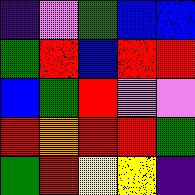[["indigo", "violet", "green", "blue", "blue"], ["green", "red", "blue", "red", "red"], ["blue", "green", "red", "violet", "violet"], ["red", "orange", "red", "red", "green"], ["green", "red", "yellow", "yellow", "indigo"]]